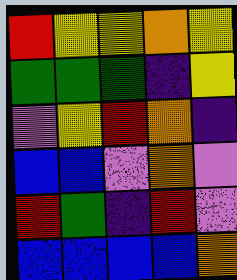[["red", "yellow", "yellow", "orange", "yellow"], ["green", "green", "green", "indigo", "yellow"], ["violet", "yellow", "red", "orange", "indigo"], ["blue", "blue", "violet", "orange", "violet"], ["red", "green", "indigo", "red", "violet"], ["blue", "blue", "blue", "blue", "orange"]]